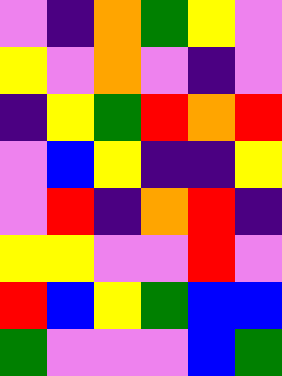[["violet", "indigo", "orange", "green", "yellow", "violet"], ["yellow", "violet", "orange", "violet", "indigo", "violet"], ["indigo", "yellow", "green", "red", "orange", "red"], ["violet", "blue", "yellow", "indigo", "indigo", "yellow"], ["violet", "red", "indigo", "orange", "red", "indigo"], ["yellow", "yellow", "violet", "violet", "red", "violet"], ["red", "blue", "yellow", "green", "blue", "blue"], ["green", "violet", "violet", "violet", "blue", "green"]]